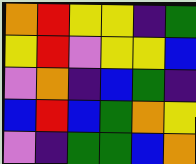[["orange", "red", "yellow", "yellow", "indigo", "green"], ["yellow", "red", "violet", "yellow", "yellow", "blue"], ["violet", "orange", "indigo", "blue", "green", "indigo"], ["blue", "red", "blue", "green", "orange", "yellow"], ["violet", "indigo", "green", "green", "blue", "orange"]]